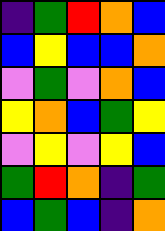[["indigo", "green", "red", "orange", "blue"], ["blue", "yellow", "blue", "blue", "orange"], ["violet", "green", "violet", "orange", "blue"], ["yellow", "orange", "blue", "green", "yellow"], ["violet", "yellow", "violet", "yellow", "blue"], ["green", "red", "orange", "indigo", "green"], ["blue", "green", "blue", "indigo", "orange"]]